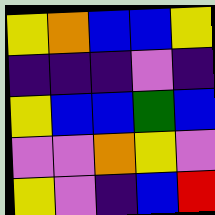[["yellow", "orange", "blue", "blue", "yellow"], ["indigo", "indigo", "indigo", "violet", "indigo"], ["yellow", "blue", "blue", "green", "blue"], ["violet", "violet", "orange", "yellow", "violet"], ["yellow", "violet", "indigo", "blue", "red"]]